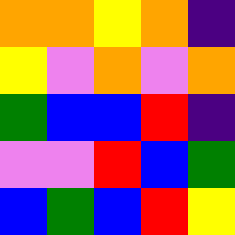[["orange", "orange", "yellow", "orange", "indigo"], ["yellow", "violet", "orange", "violet", "orange"], ["green", "blue", "blue", "red", "indigo"], ["violet", "violet", "red", "blue", "green"], ["blue", "green", "blue", "red", "yellow"]]